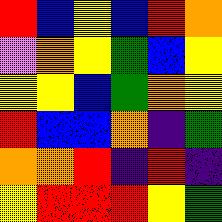[["red", "blue", "yellow", "blue", "red", "orange"], ["violet", "orange", "yellow", "green", "blue", "yellow"], ["yellow", "yellow", "blue", "green", "orange", "yellow"], ["red", "blue", "blue", "orange", "indigo", "green"], ["orange", "orange", "red", "indigo", "red", "indigo"], ["yellow", "red", "red", "red", "yellow", "green"]]